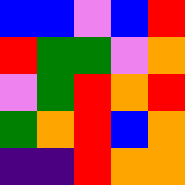[["blue", "blue", "violet", "blue", "red"], ["red", "green", "green", "violet", "orange"], ["violet", "green", "red", "orange", "red"], ["green", "orange", "red", "blue", "orange"], ["indigo", "indigo", "red", "orange", "orange"]]